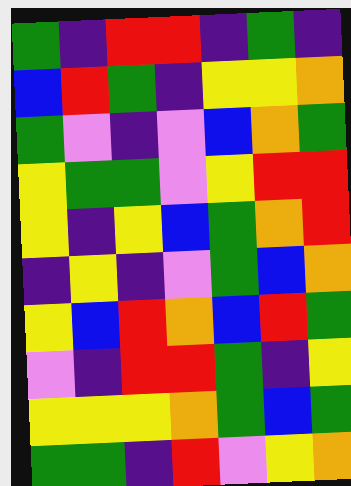[["green", "indigo", "red", "red", "indigo", "green", "indigo"], ["blue", "red", "green", "indigo", "yellow", "yellow", "orange"], ["green", "violet", "indigo", "violet", "blue", "orange", "green"], ["yellow", "green", "green", "violet", "yellow", "red", "red"], ["yellow", "indigo", "yellow", "blue", "green", "orange", "red"], ["indigo", "yellow", "indigo", "violet", "green", "blue", "orange"], ["yellow", "blue", "red", "orange", "blue", "red", "green"], ["violet", "indigo", "red", "red", "green", "indigo", "yellow"], ["yellow", "yellow", "yellow", "orange", "green", "blue", "green"], ["green", "green", "indigo", "red", "violet", "yellow", "orange"]]